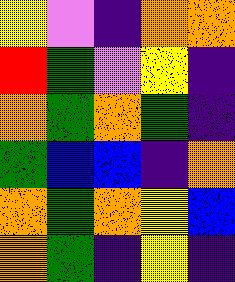[["yellow", "violet", "indigo", "orange", "orange"], ["red", "green", "violet", "yellow", "indigo"], ["orange", "green", "orange", "green", "indigo"], ["green", "blue", "blue", "indigo", "orange"], ["orange", "green", "orange", "yellow", "blue"], ["orange", "green", "indigo", "yellow", "indigo"]]